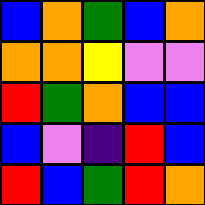[["blue", "orange", "green", "blue", "orange"], ["orange", "orange", "yellow", "violet", "violet"], ["red", "green", "orange", "blue", "blue"], ["blue", "violet", "indigo", "red", "blue"], ["red", "blue", "green", "red", "orange"]]